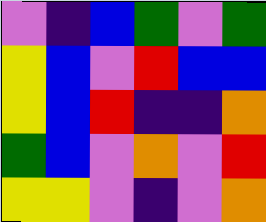[["violet", "indigo", "blue", "green", "violet", "green"], ["yellow", "blue", "violet", "red", "blue", "blue"], ["yellow", "blue", "red", "indigo", "indigo", "orange"], ["green", "blue", "violet", "orange", "violet", "red"], ["yellow", "yellow", "violet", "indigo", "violet", "orange"]]